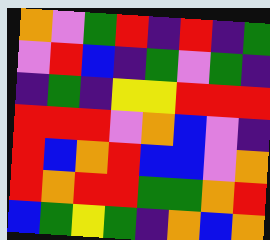[["orange", "violet", "green", "red", "indigo", "red", "indigo", "green"], ["violet", "red", "blue", "indigo", "green", "violet", "green", "indigo"], ["indigo", "green", "indigo", "yellow", "yellow", "red", "red", "red"], ["red", "red", "red", "violet", "orange", "blue", "violet", "indigo"], ["red", "blue", "orange", "red", "blue", "blue", "violet", "orange"], ["red", "orange", "red", "red", "green", "green", "orange", "red"], ["blue", "green", "yellow", "green", "indigo", "orange", "blue", "orange"]]